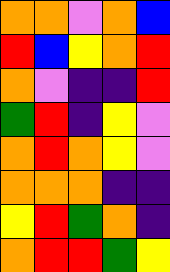[["orange", "orange", "violet", "orange", "blue"], ["red", "blue", "yellow", "orange", "red"], ["orange", "violet", "indigo", "indigo", "red"], ["green", "red", "indigo", "yellow", "violet"], ["orange", "red", "orange", "yellow", "violet"], ["orange", "orange", "orange", "indigo", "indigo"], ["yellow", "red", "green", "orange", "indigo"], ["orange", "red", "red", "green", "yellow"]]